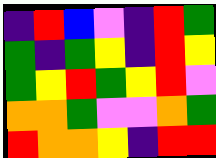[["indigo", "red", "blue", "violet", "indigo", "red", "green"], ["green", "indigo", "green", "yellow", "indigo", "red", "yellow"], ["green", "yellow", "red", "green", "yellow", "red", "violet"], ["orange", "orange", "green", "violet", "violet", "orange", "green"], ["red", "orange", "orange", "yellow", "indigo", "red", "red"]]